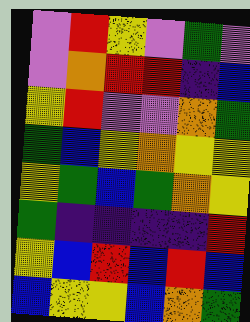[["violet", "red", "yellow", "violet", "green", "violet"], ["violet", "orange", "red", "red", "indigo", "blue"], ["yellow", "red", "violet", "violet", "orange", "green"], ["green", "blue", "yellow", "orange", "yellow", "yellow"], ["yellow", "green", "blue", "green", "orange", "yellow"], ["green", "indigo", "indigo", "indigo", "indigo", "red"], ["yellow", "blue", "red", "blue", "red", "blue"], ["blue", "yellow", "yellow", "blue", "orange", "green"]]